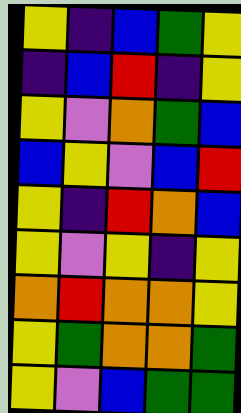[["yellow", "indigo", "blue", "green", "yellow"], ["indigo", "blue", "red", "indigo", "yellow"], ["yellow", "violet", "orange", "green", "blue"], ["blue", "yellow", "violet", "blue", "red"], ["yellow", "indigo", "red", "orange", "blue"], ["yellow", "violet", "yellow", "indigo", "yellow"], ["orange", "red", "orange", "orange", "yellow"], ["yellow", "green", "orange", "orange", "green"], ["yellow", "violet", "blue", "green", "green"]]